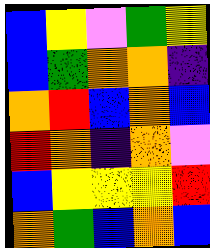[["blue", "yellow", "violet", "green", "yellow"], ["blue", "green", "orange", "orange", "indigo"], ["orange", "red", "blue", "orange", "blue"], ["red", "orange", "indigo", "orange", "violet"], ["blue", "yellow", "yellow", "yellow", "red"], ["orange", "green", "blue", "orange", "blue"]]